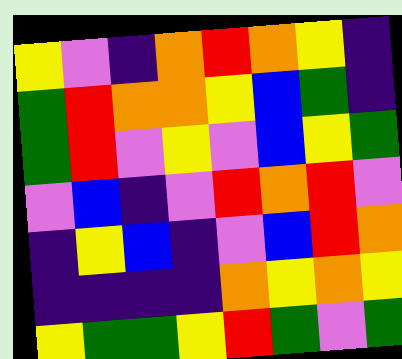[["yellow", "violet", "indigo", "orange", "red", "orange", "yellow", "indigo"], ["green", "red", "orange", "orange", "yellow", "blue", "green", "indigo"], ["green", "red", "violet", "yellow", "violet", "blue", "yellow", "green"], ["violet", "blue", "indigo", "violet", "red", "orange", "red", "violet"], ["indigo", "yellow", "blue", "indigo", "violet", "blue", "red", "orange"], ["indigo", "indigo", "indigo", "indigo", "orange", "yellow", "orange", "yellow"], ["yellow", "green", "green", "yellow", "red", "green", "violet", "green"]]